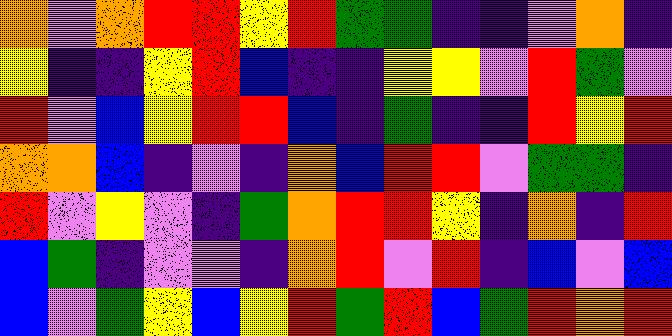[["orange", "violet", "orange", "red", "red", "yellow", "red", "green", "green", "indigo", "indigo", "violet", "orange", "indigo"], ["yellow", "indigo", "indigo", "yellow", "red", "blue", "indigo", "indigo", "yellow", "yellow", "violet", "red", "green", "violet"], ["red", "violet", "blue", "yellow", "red", "red", "blue", "indigo", "green", "indigo", "indigo", "red", "yellow", "red"], ["orange", "orange", "blue", "indigo", "violet", "indigo", "orange", "blue", "red", "red", "violet", "green", "green", "indigo"], ["red", "violet", "yellow", "violet", "indigo", "green", "orange", "red", "red", "yellow", "indigo", "orange", "indigo", "red"], ["blue", "green", "indigo", "violet", "violet", "indigo", "orange", "red", "violet", "red", "indigo", "blue", "violet", "blue"], ["blue", "violet", "green", "yellow", "blue", "yellow", "red", "green", "red", "blue", "green", "red", "orange", "red"]]